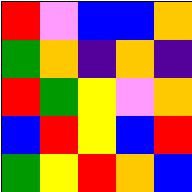[["red", "violet", "blue", "blue", "orange"], ["green", "orange", "indigo", "orange", "indigo"], ["red", "green", "yellow", "violet", "orange"], ["blue", "red", "yellow", "blue", "red"], ["green", "yellow", "red", "orange", "blue"]]